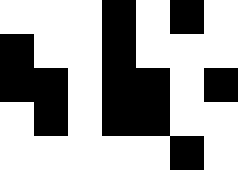[["white", "white", "white", "black", "white", "black", "white"], ["black", "white", "white", "black", "white", "white", "white"], ["black", "black", "white", "black", "black", "white", "black"], ["white", "black", "white", "black", "black", "white", "white"], ["white", "white", "white", "white", "white", "black", "white"]]